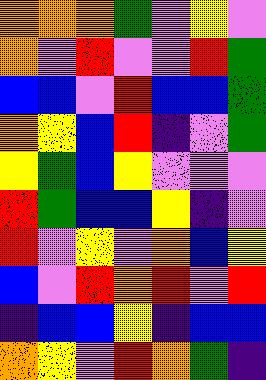[["orange", "orange", "orange", "green", "violet", "yellow", "violet"], ["orange", "violet", "red", "violet", "violet", "red", "green"], ["blue", "blue", "violet", "red", "blue", "blue", "green"], ["orange", "yellow", "blue", "red", "indigo", "violet", "green"], ["yellow", "green", "blue", "yellow", "violet", "violet", "violet"], ["red", "green", "blue", "blue", "yellow", "indigo", "violet"], ["red", "violet", "yellow", "violet", "orange", "blue", "yellow"], ["blue", "violet", "red", "orange", "red", "violet", "red"], ["indigo", "blue", "blue", "yellow", "indigo", "blue", "blue"], ["orange", "yellow", "violet", "red", "orange", "green", "indigo"]]